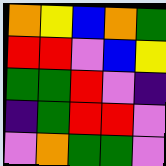[["orange", "yellow", "blue", "orange", "green"], ["red", "red", "violet", "blue", "yellow"], ["green", "green", "red", "violet", "indigo"], ["indigo", "green", "red", "red", "violet"], ["violet", "orange", "green", "green", "violet"]]